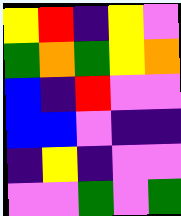[["yellow", "red", "indigo", "yellow", "violet"], ["green", "orange", "green", "yellow", "orange"], ["blue", "indigo", "red", "violet", "violet"], ["blue", "blue", "violet", "indigo", "indigo"], ["indigo", "yellow", "indigo", "violet", "violet"], ["violet", "violet", "green", "violet", "green"]]